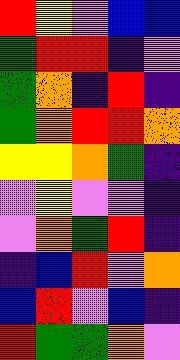[["red", "yellow", "violet", "blue", "blue"], ["green", "red", "red", "indigo", "violet"], ["green", "orange", "indigo", "red", "indigo"], ["green", "orange", "red", "red", "orange"], ["yellow", "yellow", "orange", "green", "indigo"], ["violet", "yellow", "violet", "violet", "indigo"], ["violet", "orange", "green", "red", "indigo"], ["indigo", "blue", "red", "violet", "orange"], ["blue", "red", "violet", "blue", "indigo"], ["red", "green", "green", "orange", "violet"]]